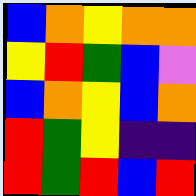[["blue", "orange", "yellow", "orange", "orange"], ["yellow", "red", "green", "blue", "violet"], ["blue", "orange", "yellow", "blue", "orange"], ["red", "green", "yellow", "indigo", "indigo"], ["red", "green", "red", "blue", "red"]]